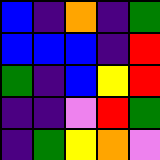[["blue", "indigo", "orange", "indigo", "green"], ["blue", "blue", "blue", "indigo", "red"], ["green", "indigo", "blue", "yellow", "red"], ["indigo", "indigo", "violet", "red", "green"], ["indigo", "green", "yellow", "orange", "violet"]]